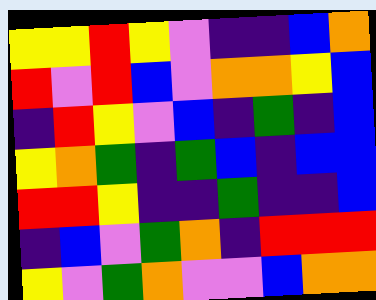[["yellow", "yellow", "red", "yellow", "violet", "indigo", "indigo", "blue", "orange"], ["red", "violet", "red", "blue", "violet", "orange", "orange", "yellow", "blue"], ["indigo", "red", "yellow", "violet", "blue", "indigo", "green", "indigo", "blue"], ["yellow", "orange", "green", "indigo", "green", "blue", "indigo", "blue", "blue"], ["red", "red", "yellow", "indigo", "indigo", "green", "indigo", "indigo", "blue"], ["indigo", "blue", "violet", "green", "orange", "indigo", "red", "red", "red"], ["yellow", "violet", "green", "orange", "violet", "violet", "blue", "orange", "orange"]]